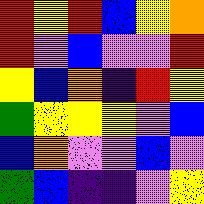[["red", "yellow", "red", "blue", "yellow", "orange"], ["red", "violet", "blue", "violet", "violet", "red"], ["yellow", "blue", "orange", "indigo", "red", "yellow"], ["green", "yellow", "yellow", "yellow", "violet", "blue"], ["blue", "orange", "violet", "violet", "blue", "violet"], ["green", "blue", "indigo", "indigo", "violet", "yellow"]]